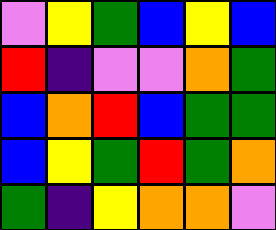[["violet", "yellow", "green", "blue", "yellow", "blue"], ["red", "indigo", "violet", "violet", "orange", "green"], ["blue", "orange", "red", "blue", "green", "green"], ["blue", "yellow", "green", "red", "green", "orange"], ["green", "indigo", "yellow", "orange", "orange", "violet"]]